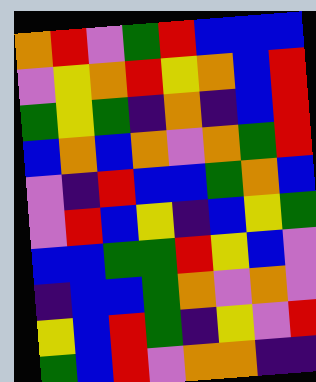[["orange", "red", "violet", "green", "red", "blue", "blue", "blue"], ["violet", "yellow", "orange", "red", "yellow", "orange", "blue", "red"], ["green", "yellow", "green", "indigo", "orange", "indigo", "blue", "red"], ["blue", "orange", "blue", "orange", "violet", "orange", "green", "red"], ["violet", "indigo", "red", "blue", "blue", "green", "orange", "blue"], ["violet", "red", "blue", "yellow", "indigo", "blue", "yellow", "green"], ["blue", "blue", "green", "green", "red", "yellow", "blue", "violet"], ["indigo", "blue", "blue", "green", "orange", "violet", "orange", "violet"], ["yellow", "blue", "red", "green", "indigo", "yellow", "violet", "red"], ["green", "blue", "red", "violet", "orange", "orange", "indigo", "indigo"]]